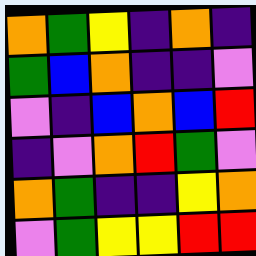[["orange", "green", "yellow", "indigo", "orange", "indigo"], ["green", "blue", "orange", "indigo", "indigo", "violet"], ["violet", "indigo", "blue", "orange", "blue", "red"], ["indigo", "violet", "orange", "red", "green", "violet"], ["orange", "green", "indigo", "indigo", "yellow", "orange"], ["violet", "green", "yellow", "yellow", "red", "red"]]